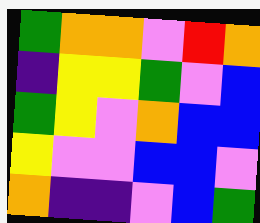[["green", "orange", "orange", "violet", "red", "orange"], ["indigo", "yellow", "yellow", "green", "violet", "blue"], ["green", "yellow", "violet", "orange", "blue", "blue"], ["yellow", "violet", "violet", "blue", "blue", "violet"], ["orange", "indigo", "indigo", "violet", "blue", "green"]]